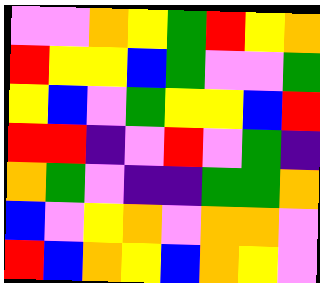[["violet", "violet", "orange", "yellow", "green", "red", "yellow", "orange"], ["red", "yellow", "yellow", "blue", "green", "violet", "violet", "green"], ["yellow", "blue", "violet", "green", "yellow", "yellow", "blue", "red"], ["red", "red", "indigo", "violet", "red", "violet", "green", "indigo"], ["orange", "green", "violet", "indigo", "indigo", "green", "green", "orange"], ["blue", "violet", "yellow", "orange", "violet", "orange", "orange", "violet"], ["red", "blue", "orange", "yellow", "blue", "orange", "yellow", "violet"]]